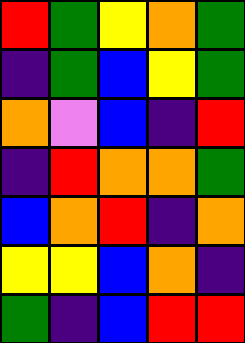[["red", "green", "yellow", "orange", "green"], ["indigo", "green", "blue", "yellow", "green"], ["orange", "violet", "blue", "indigo", "red"], ["indigo", "red", "orange", "orange", "green"], ["blue", "orange", "red", "indigo", "orange"], ["yellow", "yellow", "blue", "orange", "indigo"], ["green", "indigo", "blue", "red", "red"]]